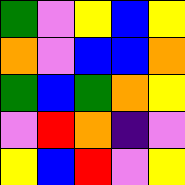[["green", "violet", "yellow", "blue", "yellow"], ["orange", "violet", "blue", "blue", "orange"], ["green", "blue", "green", "orange", "yellow"], ["violet", "red", "orange", "indigo", "violet"], ["yellow", "blue", "red", "violet", "yellow"]]